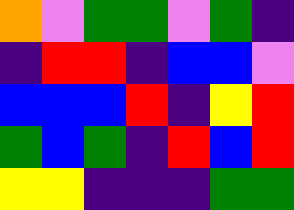[["orange", "violet", "green", "green", "violet", "green", "indigo"], ["indigo", "red", "red", "indigo", "blue", "blue", "violet"], ["blue", "blue", "blue", "red", "indigo", "yellow", "red"], ["green", "blue", "green", "indigo", "red", "blue", "red"], ["yellow", "yellow", "indigo", "indigo", "indigo", "green", "green"]]